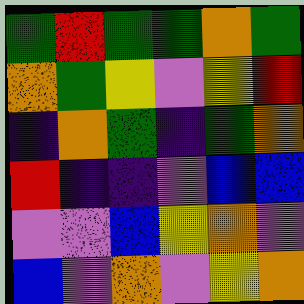[["green", "red", "green", "green", "orange", "green"], ["orange", "green", "yellow", "violet", "yellow", "red"], ["indigo", "orange", "green", "indigo", "green", "orange"], ["red", "indigo", "indigo", "violet", "blue", "blue"], ["violet", "violet", "blue", "yellow", "orange", "violet"], ["blue", "violet", "orange", "violet", "yellow", "orange"]]